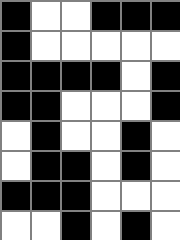[["black", "white", "white", "black", "black", "black"], ["black", "white", "white", "white", "white", "white"], ["black", "black", "black", "black", "white", "black"], ["black", "black", "white", "white", "white", "black"], ["white", "black", "white", "white", "black", "white"], ["white", "black", "black", "white", "black", "white"], ["black", "black", "black", "white", "white", "white"], ["white", "white", "black", "white", "black", "white"]]